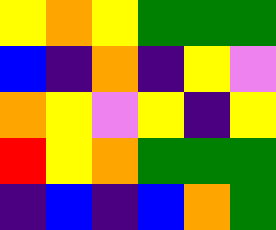[["yellow", "orange", "yellow", "green", "green", "green"], ["blue", "indigo", "orange", "indigo", "yellow", "violet"], ["orange", "yellow", "violet", "yellow", "indigo", "yellow"], ["red", "yellow", "orange", "green", "green", "green"], ["indigo", "blue", "indigo", "blue", "orange", "green"]]